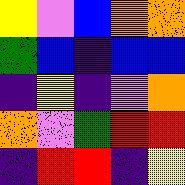[["yellow", "violet", "blue", "orange", "orange"], ["green", "blue", "indigo", "blue", "blue"], ["indigo", "yellow", "indigo", "violet", "orange"], ["orange", "violet", "green", "red", "red"], ["indigo", "red", "red", "indigo", "yellow"]]